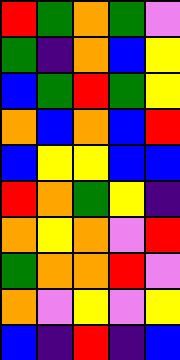[["red", "green", "orange", "green", "violet"], ["green", "indigo", "orange", "blue", "yellow"], ["blue", "green", "red", "green", "yellow"], ["orange", "blue", "orange", "blue", "red"], ["blue", "yellow", "yellow", "blue", "blue"], ["red", "orange", "green", "yellow", "indigo"], ["orange", "yellow", "orange", "violet", "red"], ["green", "orange", "orange", "red", "violet"], ["orange", "violet", "yellow", "violet", "yellow"], ["blue", "indigo", "red", "indigo", "blue"]]